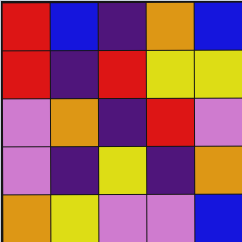[["red", "blue", "indigo", "orange", "blue"], ["red", "indigo", "red", "yellow", "yellow"], ["violet", "orange", "indigo", "red", "violet"], ["violet", "indigo", "yellow", "indigo", "orange"], ["orange", "yellow", "violet", "violet", "blue"]]